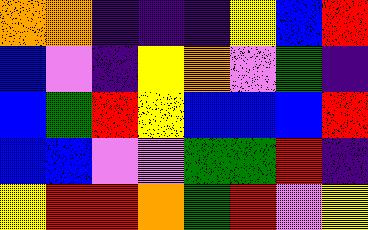[["orange", "orange", "indigo", "indigo", "indigo", "yellow", "blue", "red"], ["blue", "violet", "indigo", "yellow", "orange", "violet", "green", "indigo"], ["blue", "green", "red", "yellow", "blue", "blue", "blue", "red"], ["blue", "blue", "violet", "violet", "green", "green", "red", "indigo"], ["yellow", "red", "red", "orange", "green", "red", "violet", "yellow"]]